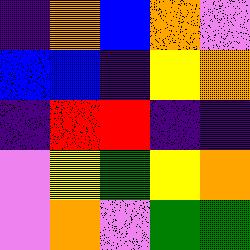[["indigo", "orange", "blue", "orange", "violet"], ["blue", "blue", "indigo", "yellow", "orange"], ["indigo", "red", "red", "indigo", "indigo"], ["violet", "yellow", "green", "yellow", "orange"], ["violet", "orange", "violet", "green", "green"]]